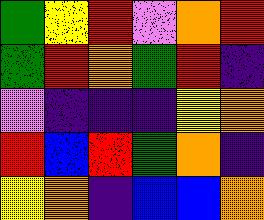[["green", "yellow", "red", "violet", "orange", "red"], ["green", "red", "orange", "green", "red", "indigo"], ["violet", "indigo", "indigo", "indigo", "yellow", "orange"], ["red", "blue", "red", "green", "orange", "indigo"], ["yellow", "orange", "indigo", "blue", "blue", "orange"]]